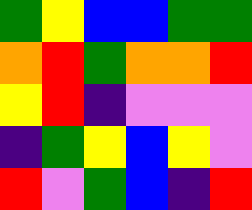[["green", "yellow", "blue", "blue", "green", "green"], ["orange", "red", "green", "orange", "orange", "red"], ["yellow", "red", "indigo", "violet", "violet", "violet"], ["indigo", "green", "yellow", "blue", "yellow", "violet"], ["red", "violet", "green", "blue", "indigo", "red"]]